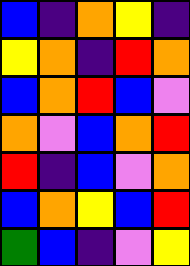[["blue", "indigo", "orange", "yellow", "indigo"], ["yellow", "orange", "indigo", "red", "orange"], ["blue", "orange", "red", "blue", "violet"], ["orange", "violet", "blue", "orange", "red"], ["red", "indigo", "blue", "violet", "orange"], ["blue", "orange", "yellow", "blue", "red"], ["green", "blue", "indigo", "violet", "yellow"]]